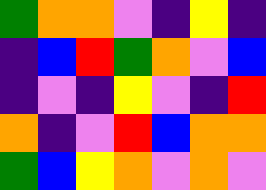[["green", "orange", "orange", "violet", "indigo", "yellow", "indigo"], ["indigo", "blue", "red", "green", "orange", "violet", "blue"], ["indigo", "violet", "indigo", "yellow", "violet", "indigo", "red"], ["orange", "indigo", "violet", "red", "blue", "orange", "orange"], ["green", "blue", "yellow", "orange", "violet", "orange", "violet"]]